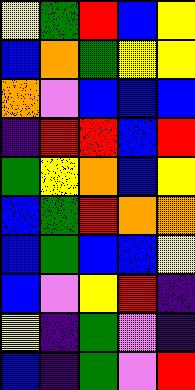[["yellow", "green", "red", "blue", "yellow"], ["blue", "orange", "green", "yellow", "yellow"], ["orange", "violet", "blue", "blue", "blue"], ["indigo", "red", "red", "blue", "red"], ["green", "yellow", "orange", "blue", "yellow"], ["blue", "green", "red", "orange", "orange"], ["blue", "green", "blue", "blue", "yellow"], ["blue", "violet", "yellow", "red", "indigo"], ["yellow", "indigo", "green", "violet", "indigo"], ["blue", "indigo", "green", "violet", "red"]]